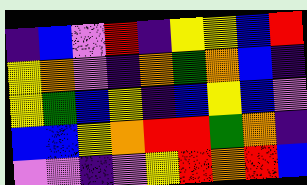[["indigo", "blue", "violet", "red", "indigo", "yellow", "yellow", "blue", "red"], ["yellow", "orange", "violet", "indigo", "orange", "green", "orange", "blue", "indigo"], ["yellow", "green", "blue", "yellow", "indigo", "blue", "yellow", "blue", "violet"], ["blue", "blue", "yellow", "orange", "red", "red", "green", "orange", "indigo"], ["violet", "violet", "indigo", "violet", "yellow", "red", "orange", "red", "blue"]]